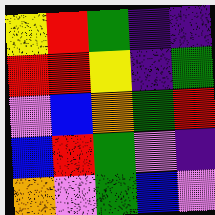[["yellow", "red", "green", "indigo", "indigo"], ["red", "red", "yellow", "indigo", "green"], ["violet", "blue", "orange", "green", "red"], ["blue", "red", "green", "violet", "indigo"], ["orange", "violet", "green", "blue", "violet"]]